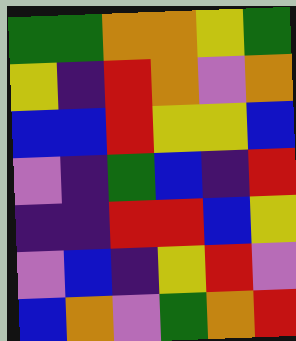[["green", "green", "orange", "orange", "yellow", "green"], ["yellow", "indigo", "red", "orange", "violet", "orange"], ["blue", "blue", "red", "yellow", "yellow", "blue"], ["violet", "indigo", "green", "blue", "indigo", "red"], ["indigo", "indigo", "red", "red", "blue", "yellow"], ["violet", "blue", "indigo", "yellow", "red", "violet"], ["blue", "orange", "violet", "green", "orange", "red"]]